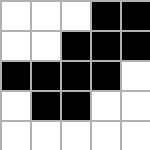[["white", "white", "white", "black", "black"], ["white", "white", "black", "black", "black"], ["black", "black", "black", "black", "white"], ["white", "black", "black", "white", "white"], ["white", "white", "white", "white", "white"]]